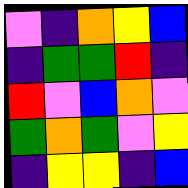[["violet", "indigo", "orange", "yellow", "blue"], ["indigo", "green", "green", "red", "indigo"], ["red", "violet", "blue", "orange", "violet"], ["green", "orange", "green", "violet", "yellow"], ["indigo", "yellow", "yellow", "indigo", "blue"]]